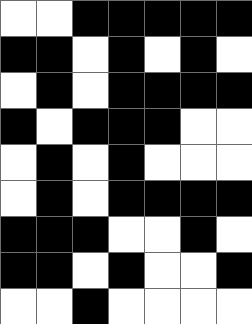[["white", "white", "black", "black", "black", "black", "black"], ["black", "black", "white", "black", "white", "black", "white"], ["white", "black", "white", "black", "black", "black", "black"], ["black", "white", "black", "black", "black", "white", "white"], ["white", "black", "white", "black", "white", "white", "white"], ["white", "black", "white", "black", "black", "black", "black"], ["black", "black", "black", "white", "white", "black", "white"], ["black", "black", "white", "black", "white", "white", "black"], ["white", "white", "black", "white", "white", "white", "white"]]